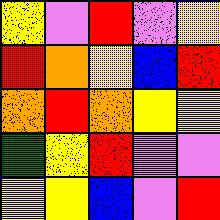[["yellow", "violet", "red", "violet", "yellow"], ["red", "orange", "yellow", "blue", "red"], ["orange", "red", "orange", "yellow", "yellow"], ["green", "yellow", "red", "violet", "violet"], ["yellow", "yellow", "blue", "violet", "red"]]